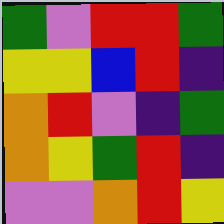[["green", "violet", "red", "red", "green"], ["yellow", "yellow", "blue", "red", "indigo"], ["orange", "red", "violet", "indigo", "green"], ["orange", "yellow", "green", "red", "indigo"], ["violet", "violet", "orange", "red", "yellow"]]